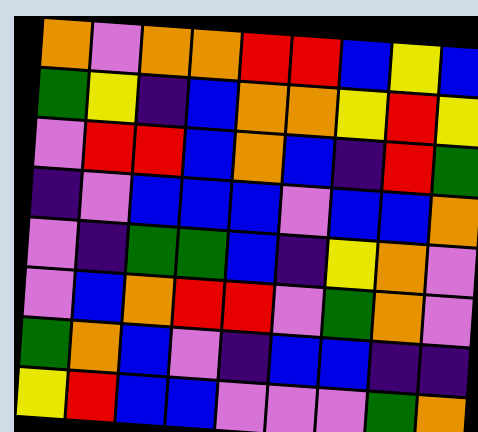[["orange", "violet", "orange", "orange", "red", "red", "blue", "yellow", "blue"], ["green", "yellow", "indigo", "blue", "orange", "orange", "yellow", "red", "yellow"], ["violet", "red", "red", "blue", "orange", "blue", "indigo", "red", "green"], ["indigo", "violet", "blue", "blue", "blue", "violet", "blue", "blue", "orange"], ["violet", "indigo", "green", "green", "blue", "indigo", "yellow", "orange", "violet"], ["violet", "blue", "orange", "red", "red", "violet", "green", "orange", "violet"], ["green", "orange", "blue", "violet", "indigo", "blue", "blue", "indigo", "indigo"], ["yellow", "red", "blue", "blue", "violet", "violet", "violet", "green", "orange"]]